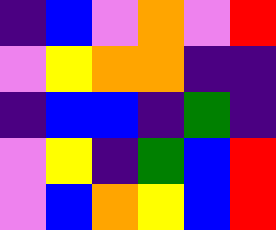[["indigo", "blue", "violet", "orange", "violet", "red"], ["violet", "yellow", "orange", "orange", "indigo", "indigo"], ["indigo", "blue", "blue", "indigo", "green", "indigo"], ["violet", "yellow", "indigo", "green", "blue", "red"], ["violet", "blue", "orange", "yellow", "blue", "red"]]